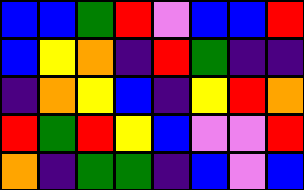[["blue", "blue", "green", "red", "violet", "blue", "blue", "red"], ["blue", "yellow", "orange", "indigo", "red", "green", "indigo", "indigo"], ["indigo", "orange", "yellow", "blue", "indigo", "yellow", "red", "orange"], ["red", "green", "red", "yellow", "blue", "violet", "violet", "red"], ["orange", "indigo", "green", "green", "indigo", "blue", "violet", "blue"]]